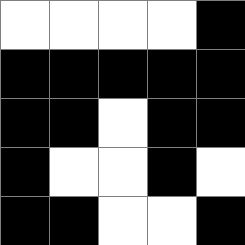[["white", "white", "white", "white", "black"], ["black", "black", "black", "black", "black"], ["black", "black", "white", "black", "black"], ["black", "white", "white", "black", "white"], ["black", "black", "white", "white", "black"]]